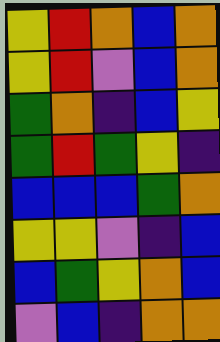[["yellow", "red", "orange", "blue", "orange"], ["yellow", "red", "violet", "blue", "orange"], ["green", "orange", "indigo", "blue", "yellow"], ["green", "red", "green", "yellow", "indigo"], ["blue", "blue", "blue", "green", "orange"], ["yellow", "yellow", "violet", "indigo", "blue"], ["blue", "green", "yellow", "orange", "blue"], ["violet", "blue", "indigo", "orange", "orange"]]